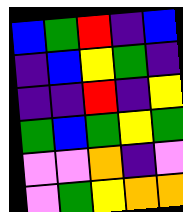[["blue", "green", "red", "indigo", "blue"], ["indigo", "blue", "yellow", "green", "indigo"], ["indigo", "indigo", "red", "indigo", "yellow"], ["green", "blue", "green", "yellow", "green"], ["violet", "violet", "orange", "indigo", "violet"], ["violet", "green", "yellow", "orange", "orange"]]